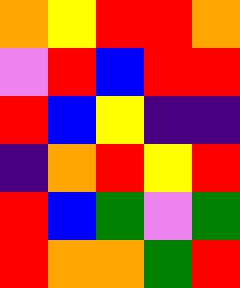[["orange", "yellow", "red", "red", "orange"], ["violet", "red", "blue", "red", "red"], ["red", "blue", "yellow", "indigo", "indigo"], ["indigo", "orange", "red", "yellow", "red"], ["red", "blue", "green", "violet", "green"], ["red", "orange", "orange", "green", "red"]]